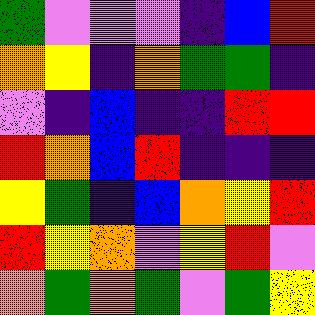[["green", "violet", "violet", "violet", "indigo", "blue", "red"], ["orange", "yellow", "indigo", "orange", "green", "green", "indigo"], ["violet", "indigo", "blue", "indigo", "indigo", "red", "red"], ["red", "orange", "blue", "red", "indigo", "indigo", "indigo"], ["yellow", "green", "indigo", "blue", "orange", "yellow", "red"], ["red", "yellow", "orange", "violet", "yellow", "red", "violet"], ["orange", "green", "orange", "green", "violet", "green", "yellow"]]